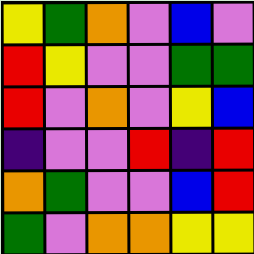[["yellow", "green", "orange", "violet", "blue", "violet"], ["red", "yellow", "violet", "violet", "green", "green"], ["red", "violet", "orange", "violet", "yellow", "blue"], ["indigo", "violet", "violet", "red", "indigo", "red"], ["orange", "green", "violet", "violet", "blue", "red"], ["green", "violet", "orange", "orange", "yellow", "yellow"]]